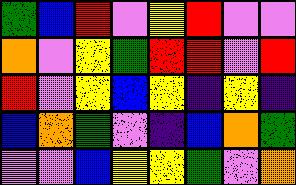[["green", "blue", "red", "violet", "yellow", "red", "violet", "violet"], ["orange", "violet", "yellow", "green", "red", "red", "violet", "red"], ["red", "violet", "yellow", "blue", "yellow", "indigo", "yellow", "indigo"], ["blue", "orange", "green", "violet", "indigo", "blue", "orange", "green"], ["violet", "violet", "blue", "yellow", "yellow", "green", "violet", "orange"]]